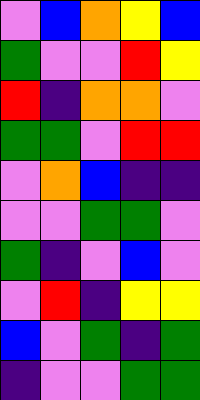[["violet", "blue", "orange", "yellow", "blue"], ["green", "violet", "violet", "red", "yellow"], ["red", "indigo", "orange", "orange", "violet"], ["green", "green", "violet", "red", "red"], ["violet", "orange", "blue", "indigo", "indigo"], ["violet", "violet", "green", "green", "violet"], ["green", "indigo", "violet", "blue", "violet"], ["violet", "red", "indigo", "yellow", "yellow"], ["blue", "violet", "green", "indigo", "green"], ["indigo", "violet", "violet", "green", "green"]]